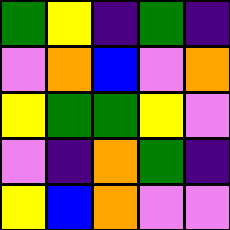[["green", "yellow", "indigo", "green", "indigo"], ["violet", "orange", "blue", "violet", "orange"], ["yellow", "green", "green", "yellow", "violet"], ["violet", "indigo", "orange", "green", "indigo"], ["yellow", "blue", "orange", "violet", "violet"]]